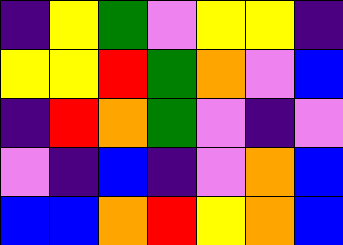[["indigo", "yellow", "green", "violet", "yellow", "yellow", "indigo"], ["yellow", "yellow", "red", "green", "orange", "violet", "blue"], ["indigo", "red", "orange", "green", "violet", "indigo", "violet"], ["violet", "indigo", "blue", "indigo", "violet", "orange", "blue"], ["blue", "blue", "orange", "red", "yellow", "orange", "blue"]]